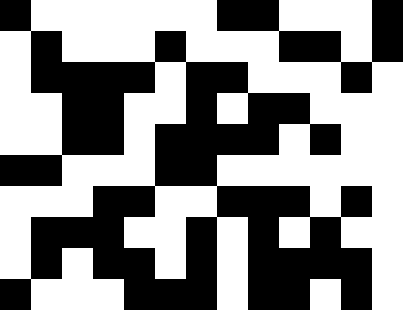[["black", "white", "white", "white", "white", "white", "white", "black", "black", "white", "white", "white", "black"], ["white", "black", "white", "white", "white", "black", "white", "white", "white", "black", "black", "white", "black"], ["white", "black", "black", "black", "black", "white", "black", "black", "white", "white", "white", "black", "white"], ["white", "white", "black", "black", "white", "white", "black", "white", "black", "black", "white", "white", "white"], ["white", "white", "black", "black", "white", "black", "black", "black", "black", "white", "black", "white", "white"], ["black", "black", "white", "white", "white", "black", "black", "white", "white", "white", "white", "white", "white"], ["white", "white", "white", "black", "black", "white", "white", "black", "black", "black", "white", "black", "white"], ["white", "black", "black", "black", "white", "white", "black", "white", "black", "white", "black", "white", "white"], ["white", "black", "white", "black", "black", "white", "black", "white", "black", "black", "black", "black", "white"], ["black", "white", "white", "white", "black", "black", "black", "white", "black", "black", "white", "black", "white"]]